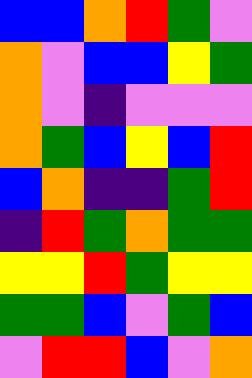[["blue", "blue", "orange", "red", "green", "violet"], ["orange", "violet", "blue", "blue", "yellow", "green"], ["orange", "violet", "indigo", "violet", "violet", "violet"], ["orange", "green", "blue", "yellow", "blue", "red"], ["blue", "orange", "indigo", "indigo", "green", "red"], ["indigo", "red", "green", "orange", "green", "green"], ["yellow", "yellow", "red", "green", "yellow", "yellow"], ["green", "green", "blue", "violet", "green", "blue"], ["violet", "red", "red", "blue", "violet", "orange"]]